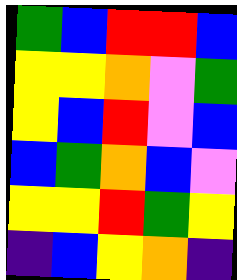[["green", "blue", "red", "red", "blue"], ["yellow", "yellow", "orange", "violet", "green"], ["yellow", "blue", "red", "violet", "blue"], ["blue", "green", "orange", "blue", "violet"], ["yellow", "yellow", "red", "green", "yellow"], ["indigo", "blue", "yellow", "orange", "indigo"]]